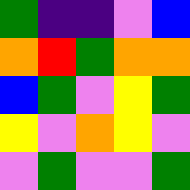[["green", "indigo", "indigo", "violet", "blue"], ["orange", "red", "green", "orange", "orange"], ["blue", "green", "violet", "yellow", "green"], ["yellow", "violet", "orange", "yellow", "violet"], ["violet", "green", "violet", "violet", "green"]]